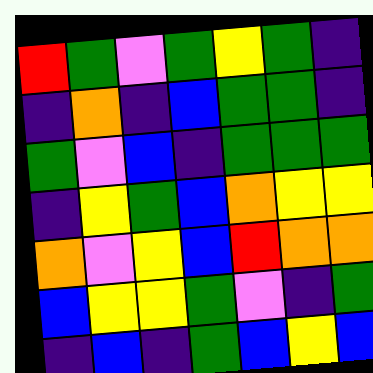[["red", "green", "violet", "green", "yellow", "green", "indigo"], ["indigo", "orange", "indigo", "blue", "green", "green", "indigo"], ["green", "violet", "blue", "indigo", "green", "green", "green"], ["indigo", "yellow", "green", "blue", "orange", "yellow", "yellow"], ["orange", "violet", "yellow", "blue", "red", "orange", "orange"], ["blue", "yellow", "yellow", "green", "violet", "indigo", "green"], ["indigo", "blue", "indigo", "green", "blue", "yellow", "blue"]]